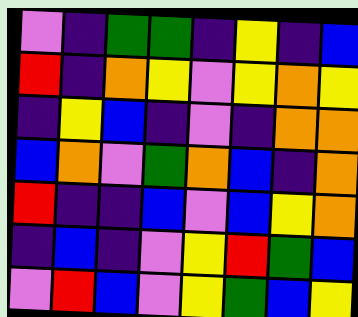[["violet", "indigo", "green", "green", "indigo", "yellow", "indigo", "blue"], ["red", "indigo", "orange", "yellow", "violet", "yellow", "orange", "yellow"], ["indigo", "yellow", "blue", "indigo", "violet", "indigo", "orange", "orange"], ["blue", "orange", "violet", "green", "orange", "blue", "indigo", "orange"], ["red", "indigo", "indigo", "blue", "violet", "blue", "yellow", "orange"], ["indigo", "blue", "indigo", "violet", "yellow", "red", "green", "blue"], ["violet", "red", "blue", "violet", "yellow", "green", "blue", "yellow"]]